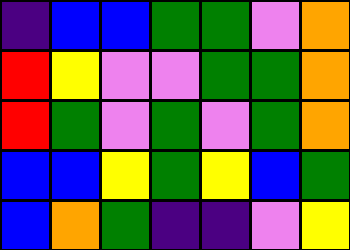[["indigo", "blue", "blue", "green", "green", "violet", "orange"], ["red", "yellow", "violet", "violet", "green", "green", "orange"], ["red", "green", "violet", "green", "violet", "green", "orange"], ["blue", "blue", "yellow", "green", "yellow", "blue", "green"], ["blue", "orange", "green", "indigo", "indigo", "violet", "yellow"]]